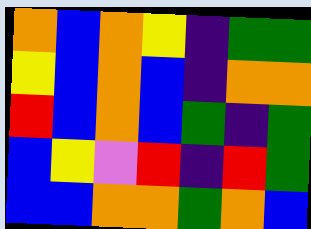[["orange", "blue", "orange", "yellow", "indigo", "green", "green"], ["yellow", "blue", "orange", "blue", "indigo", "orange", "orange"], ["red", "blue", "orange", "blue", "green", "indigo", "green"], ["blue", "yellow", "violet", "red", "indigo", "red", "green"], ["blue", "blue", "orange", "orange", "green", "orange", "blue"]]